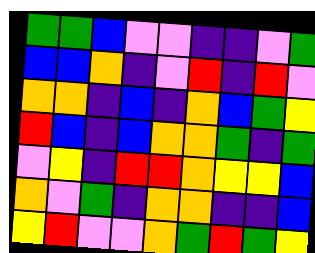[["green", "green", "blue", "violet", "violet", "indigo", "indigo", "violet", "green"], ["blue", "blue", "orange", "indigo", "violet", "red", "indigo", "red", "violet"], ["orange", "orange", "indigo", "blue", "indigo", "orange", "blue", "green", "yellow"], ["red", "blue", "indigo", "blue", "orange", "orange", "green", "indigo", "green"], ["violet", "yellow", "indigo", "red", "red", "orange", "yellow", "yellow", "blue"], ["orange", "violet", "green", "indigo", "orange", "orange", "indigo", "indigo", "blue"], ["yellow", "red", "violet", "violet", "orange", "green", "red", "green", "yellow"]]